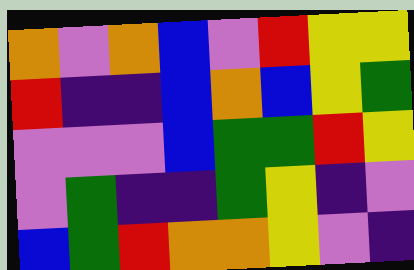[["orange", "violet", "orange", "blue", "violet", "red", "yellow", "yellow"], ["red", "indigo", "indigo", "blue", "orange", "blue", "yellow", "green"], ["violet", "violet", "violet", "blue", "green", "green", "red", "yellow"], ["violet", "green", "indigo", "indigo", "green", "yellow", "indigo", "violet"], ["blue", "green", "red", "orange", "orange", "yellow", "violet", "indigo"]]